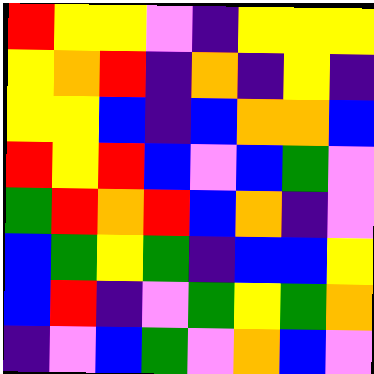[["red", "yellow", "yellow", "violet", "indigo", "yellow", "yellow", "yellow"], ["yellow", "orange", "red", "indigo", "orange", "indigo", "yellow", "indigo"], ["yellow", "yellow", "blue", "indigo", "blue", "orange", "orange", "blue"], ["red", "yellow", "red", "blue", "violet", "blue", "green", "violet"], ["green", "red", "orange", "red", "blue", "orange", "indigo", "violet"], ["blue", "green", "yellow", "green", "indigo", "blue", "blue", "yellow"], ["blue", "red", "indigo", "violet", "green", "yellow", "green", "orange"], ["indigo", "violet", "blue", "green", "violet", "orange", "blue", "violet"]]